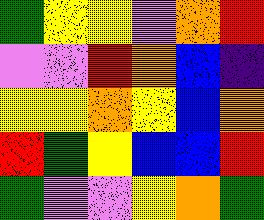[["green", "yellow", "yellow", "violet", "orange", "red"], ["violet", "violet", "red", "orange", "blue", "indigo"], ["yellow", "yellow", "orange", "yellow", "blue", "orange"], ["red", "green", "yellow", "blue", "blue", "red"], ["green", "violet", "violet", "yellow", "orange", "green"]]